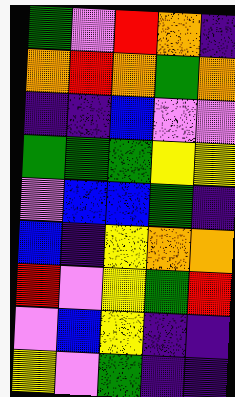[["green", "violet", "red", "orange", "indigo"], ["orange", "red", "orange", "green", "orange"], ["indigo", "indigo", "blue", "violet", "violet"], ["green", "green", "green", "yellow", "yellow"], ["violet", "blue", "blue", "green", "indigo"], ["blue", "indigo", "yellow", "orange", "orange"], ["red", "violet", "yellow", "green", "red"], ["violet", "blue", "yellow", "indigo", "indigo"], ["yellow", "violet", "green", "indigo", "indigo"]]